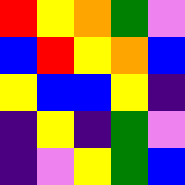[["red", "yellow", "orange", "green", "violet"], ["blue", "red", "yellow", "orange", "blue"], ["yellow", "blue", "blue", "yellow", "indigo"], ["indigo", "yellow", "indigo", "green", "violet"], ["indigo", "violet", "yellow", "green", "blue"]]